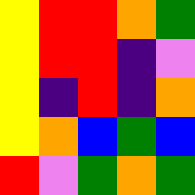[["yellow", "red", "red", "orange", "green"], ["yellow", "red", "red", "indigo", "violet"], ["yellow", "indigo", "red", "indigo", "orange"], ["yellow", "orange", "blue", "green", "blue"], ["red", "violet", "green", "orange", "green"]]